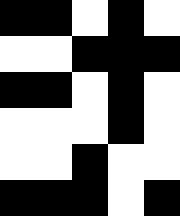[["black", "black", "white", "black", "white"], ["white", "white", "black", "black", "black"], ["black", "black", "white", "black", "white"], ["white", "white", "white", "black", "white"], ["white", "white", "black", "white", "white"], ["black", "black", "black", "white", "black"]]